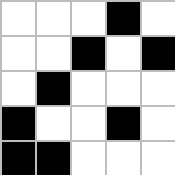[["white", "white", "white", "black", "white"], ["white", "white", "black", "white", "black"], ["white", "black", "white", "white", "white"], ["black", "white", "white", "black", "white"], ["black", "black", "white", "white", "white"]]